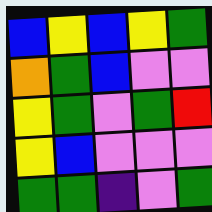[["blue", "yellow", "blue", "yellow", "green"], ["orange", "green", "blue", "violet", "violet"], ["yellow", "green", "violet", "green", "red"], ["yellow", "blue", "violet", "violet", "violet"], ["green", "green", "indigo", "violet", "green"]]